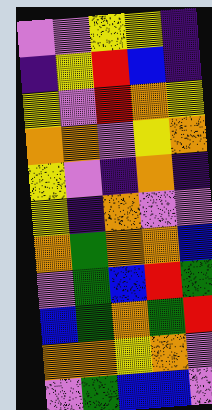[["violet", "violet", "yellow", "yellow", "indigo"], ["indigo", "yellow", "red", "blue", "indigo"], ["yellow", "violet", "red", "orange", "yellow"], ["orange", "orange", "violet", "yellow", "orange"], ["yellow", "violet", "indigo", "orange", "indigo"], ["yellow", "indigo", "orange", "violet", "violet"], ["orange", "green", "orange", "orange", "blue"], ["violet", "green", "blue", "red", "green"], ["blue", "green", "orange", "green", "red"], ["orange", "orange", "yellow", "orange", "violet"], ["violet", "green", "blue", "blue", "violet"]]